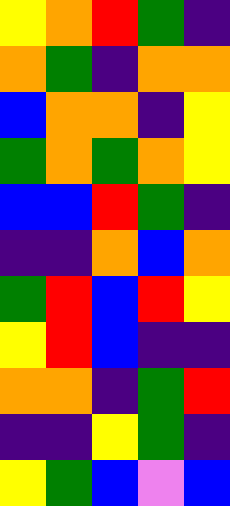[["yellow", "orange", "red", "green", "indigo"], ["orange", "green", "indigo", "orange", "orange"], ["blue", "orange", "orange", "indigo", "yellow"], ["green", "orange", "green", "orange", "yellow"], ["blue", "blue", "red", "green", "indigo"], ["indigo", "indigo", "orange", "blue", "orange"], ["green", "red", "blue", "red", "yellow"], ["yellow", "red", "blue", "indigo", "indigo"], ["orange", "orange", "indigo", "green", "red"], ["indigo", "indigo", "yellow", "green", "indigo"], ["yellow", "green", "blue", "violet", "blue"]]